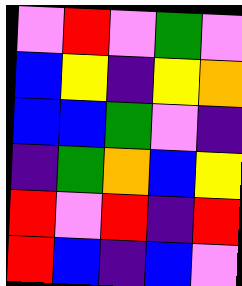[["violet", "red", "violet", "green", "violet"], ["blue", "yellow", "indigo", "yellow", "orange"], ["blue", "blue", "green", "violet", "indigo"], ["indigo", "green", "orange", "blue", "yellow"], ["red", "violet", "red", "indigo", "red"], ["red", "blue", "indigo", "blue", "violet"]]